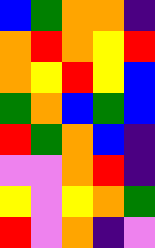[["blue", "green", "orange", "orange", "indigo"], ["orange", "red", "orange", "yellow", "red"], ["orange", "yellow", "red", "yellow", "blue"], ["green", "orange", "blue", "green", "blue"], ["red", "green", "orange", "blue", "indigo"], ["violet", "violet", "orange", "red", "indigo"], ["yellow", "violet", "yellow", "orange", "green"], ["red", "violet", "orange", "indigo", "violet"]]